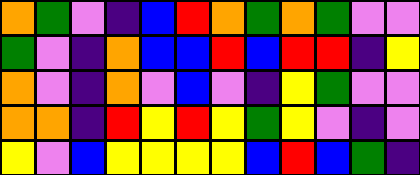[["orange", "green", "violet", "indigo", "blue", "red", "orange", "green", "orange", "green", "violet", "violet"], ["green", "violet", "indigo", "orange", "blue", "blue", "red", "blue", "red", "red", "indigo", "yellow"], ["orange", "violet", "indigo", "orange", "violet", "blue", "violet", "indigo", "yellow", "green", "violet", "violet"], ["orange", "orange", "indigo", "red", "yellow", "red", "yellow", "green", "yellow", "violet", "indigo", "violet"], ["yellow", "violet", "blue", "yellow", "yellow", "yellow", "yellow", "blue", "red", "blue", "green", "indigo"]]